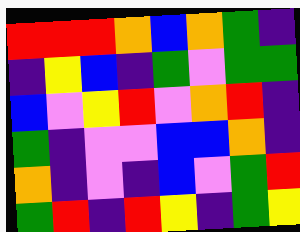[["red", "red", "red", "orange", "blue", "orange", "green", "indigo"], ["indigo", "yellow", "blue", "indigo", "green", "violet", "green", "green"], ["blue", "violet", "yellow", "red", "violet", "orange", "red", "indigo"], ["green", "indigo", "violet", "violet", "blue", "blue", "orange", "indigo"], ["orange", "indigo", "violet", "indigo", "blue", "violet", "green", "red"], ["green", "red", "indigo", "red", "yellow", "indigo", "green", "yellow"]]